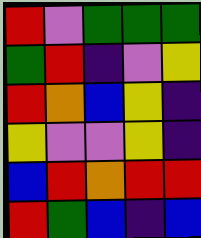[["red", "violet", "green", "green", "green"], ["green", "red", "indigo", "violet", "yellow"], ["red", "orange", "blue", "yellow", "indigo"], ["yellow", "violet", "violet", "yellow", "indigo"], ["blue", "red", "orange", "red", "red"], ["red", "green", "blue", "indigo", "blue"]]